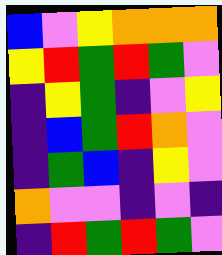[["blue", "violet", "yellow", "orange", "orange", "orange"], ["yellow", "red", "green", "red", "green", "violet"], ["indigo", "yellow", "green", "indigo", "violet", "yellow"], ["indigo", "blue", "green", "red", "orange", "violet"], ["indigo", "green", "blue", "indigo", "yellow", "violet"], ["orange", "violet", "violet", "indigo", "violet", "indigo"], ["indigo", "red", "green", "red", "green", "violet"]]